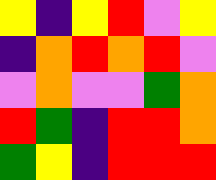[["yellow", "indigo", "yellow", "red", "violet", "yellow"], ["indigo", "orange", "red", "orange", "red", "violet"], ["violet", "orange", "violet", "violet", "green", "orange"], ["red", "green", "indigo", "red", "red", "orange"], ["green", "yellow", "indigo", "red", "red", "red"]]